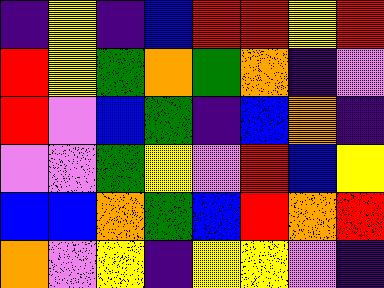[["indigo", "yellow", "indigo", "blue", "red", "red", "yellow", "red"], ["red", "yellow", "green", "orange", "green", "orange", "indigo", "violet"], ["red", "violet", "blue", "green", "indigo", "blue", "orange", "indigo"], ["violet", "violet", "green", "yellow", "violet", "red", "blue", "yellow"], ["blue", "blue", "orange", "green", "blue", "red", "orange", "red"], ["orange", "violet", "yellow", "indigo", "yellow", "yellow", "violet", "indigo"]]